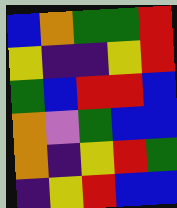[["blue", "orange", "green", "green", "red"], ["yellow", "indigo", "indigo", "yellow", "red"], ["green", "blue", "red", "red", "blue"], ["orange", "violet", "green", "blue", "blue"], ["orange", "indigo", "yellow", "red", "green"], ["indigo", "yellow", "red", "blue", "blue"]]